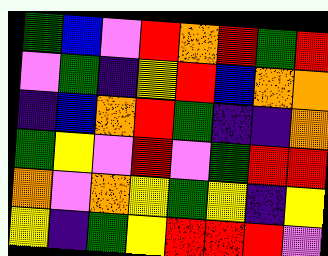[["green", "blue", "violet", "red", "orange", "red", "green", "red"], ["violet", "green", "indigo", "yellow", "red", "blue", "orange", "orange"], ["indigo", "blue", "orange", "red", "green", "indigo", "indigo", "orange"], ["green", "yellow", "violet", "red", "violet", "green", "red", "red"], ["orange", "violet", "orange", "yellow", "green", "yellow", "indigo", "yellow"], ["yellow", "indigo", "green", "yellow", "red", "red", "red", "violet"]]